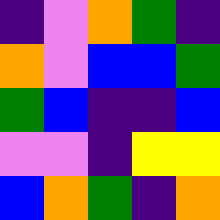[["indigo", "violet", "orange", "green", "indigo"], ["orange", "violet", "blue", "blue", "green"], ["green", "blue", "indigo", "indigo", "blue"], ["violet", "violet", "indigo", "yellow", "yellow"], ["blue", "orange", "green", "indigo", "orange"]]